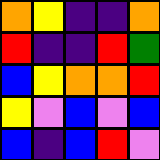[["orange", "yellow", "indigo", "indigo", "orange"], ["red", "indigo", "indigo", "red", "green"], ["blue", "yellow", "orange", "orange", "red"], ["yellow", "violet", "blue", "violet", "blue"], ["blue", "indigo", "blue", "red", "violet"]]